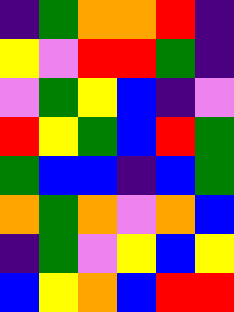[["indigo", "green", "orange", "orange", "red", "indigo"], ["yellow", "violet", "red", "red", "green", "indigo"], ["violet", "green", "yellow", "blue", "indigo", "violet"], ["red", "yellow", "green", "blue", "red", "green"], ["green", "blue", "blue", "indigo", "blue", "green"], ["orange", "green", "orange", "violet", "orange", "blue"], ["indigo", "green", "violet", "yellow", "blue", "yellow"], ["blue", "yellow", "orange", "blue", "red", "red"]]